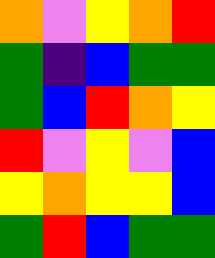[["orange", "violet", "yellow", "orange", "red"], ["green", "indigo", "blue", "green", "green"], ["green", "blue", "red", "orange", "yellow"], ["red", "violet", "yellow", "violet", "blue"], ["yellow", "orange", "yellow", "yellow", "blue"], ["green", "red", "blue", "green", "green"]]